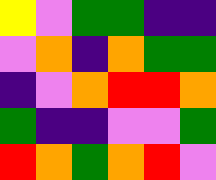[["yellow", "violet", "green", "green", "indigo", "indigo"], ["violet", "orange", "indigo", "orange", "green", "green"], ["indigo", "violet", "orange", "red", "red", "orange"], ["green", "indigo", "indigo", "violet", "violet", "green"], ["red", "orange", "green", "orange", "red", "violet"]]